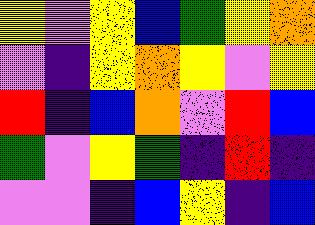[["yellow", "violet", "yellow", "blue", "green", "yellow", "orange"], ["violet", "indigo", "yellow", "orange", "yellow", "violet", "yellow"], ["red", "indigo", "blue", "orange", "violet", "red", "blue"], ["green", "violet", "yellow", "green", "indigo", "red", "indigo"], ["violet", "violet", "indigo", "blue", "yellow", "indigo", "blue"]]